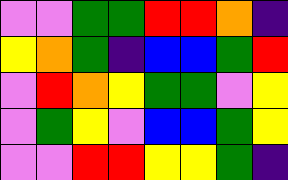[["violet", "violet", "green", "green", "red", "red", "orange", "indigo"], ["yellow", "orange", "green", "indigo", "blue", "blue", "green", "red"], ["violet", "red", "orange", "yellow", "green", "green", "violet", "yellow"], ["violet", "green", "yellow", "violet", "blue", "blue", "green", "yellow"], ["violet", "violet", "red", "red", "yellow", "yellow", "green", "indigo"]]